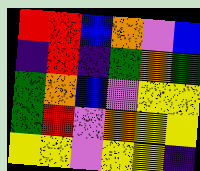[["red", "red", "blue", "orange", "violet", "blue"], ["indigo", "red", "indigo", "green", "orange", "green"], ["green", "orange", "blue", "violet", "yellow", "yellow"], ["green", "red", "violet", "orange", "yellow", "yellow"], ["yellow", "yellow", "violet", "yellow", "yellow", "indigo"]]